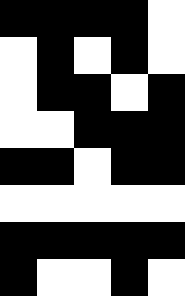[["black", "black", "black", "black", "white"], ["white", "black", "white", "black", "white"], ["white", "black", "black", "white", "black"], ["white", "white", "black", "black", "black"], ["black", "black", "white", "black", "black"], ["white", "white", "white", "white", "white"], ["black", "black", "black", "black", "black"], ["black", "white", "white", "black", "white"]]